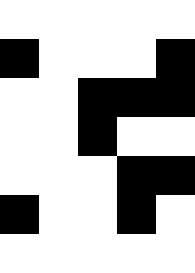[["white", "white", "white", "white", "white"], ["black", "white", "white", "white", "black"], ["white", "white", "black", "black", "black"], ["white", "white", "black", "white", "white"], ["white", "white", "white", "black", "black"], ["black", "white", "white", "black", "white"], ["white", "white", "white", "white", "white"]]